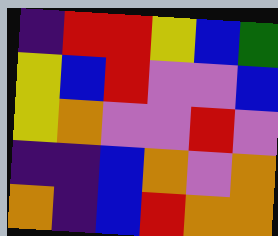[["indigo", "red", "red", "yellow", "blue", "green"], ["yellow", "blue", "red", "violet", "violet", "blue"], ["yellow", "orange", "violet", "violet", "red", "violet"], ["indigo", "indigo", "blue", "orange", "violet", "orange"], ["orange", "indigo", "blue", "red", "orange", "orange"]]